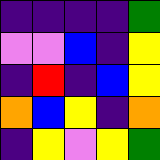[["indigo", "indigo", "indigo", "indigo", "green"], ["violet", "violet", "blue", "indigo", "yellow"], ["indigo", "red", "indigo", "blue", "yellow"], ["orange", "blue", "yellow", "indigo", "orange"], ["indigo", "yellow", "violet", "yellow", "green"]]